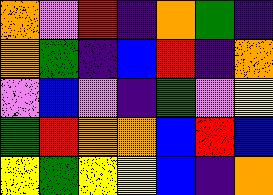[["orange", "violet", "red", "indigo", "orange", "green", "indigo"], ["orange", "green", "indigo", "blue", "red", "indigo", "orange"], ["violet", "blue", "violet", "indigo", "green", "violet", "yellow"], ["green", "red", "orange", "orange", "blue", "red", "blue"], ["yellow", "green", "yellow", "yellow", "blue", "indigo", "orange"]]